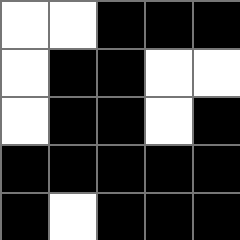[["white", "white", "black", "black", "black"], ["white", "black", "black", "white", "white"], ["white", "black", "black", "white", "black"], ["black", "black", "black", "black", "black"], ["black", "white", "black", "black", "black"]]